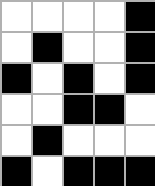[["white", "white", "white", "white", "black"], ["white", "black", "white", "white", "black"], ["black", "white", "black", "white", "black"], ["white", "white", "black", "black", "white"], ["white", "black", "white", "white", "white"], ["black", "white", "black", "black", "black"]]